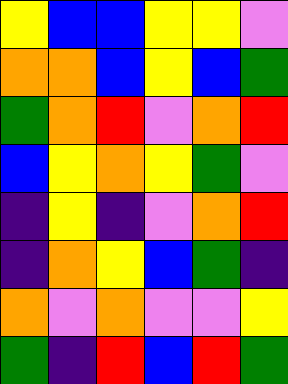[["yellow", "blue", "blue", "yellow", "yellow", "violet"], ["orange", "orange", "blue", "yellow", "blue", "green"], ["green", "orange", "red", "violet", "orange", "red"], ["blue", "yellow", "orange", "yellow", "green", "violet"], ["indigo", "yellow", "indigo", "violet", "orange", "red"], ["indigo", "orange", "yellow", "blue", "green", "indigo"], ["orange", "violet", "orange", "violet", "violet", "yellow"], ["green", "indigo", "red", "blue", "red", "green"]]